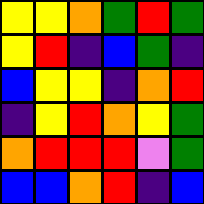[["yellow", "yellow", "orange", "green", "red", "green"], ["yellow", "red", "indigo", "blue", "green", "indigo"], ["blue", "yellow", "yellow", "indigo", "orange", "red"], ["indigo", "yellow", "red", "orange", "yellow", "green"], ["orange", "red", "red", "red", "violet", "green"], ["blue", "blue", "orange", "red", "indigo", "blue"]]